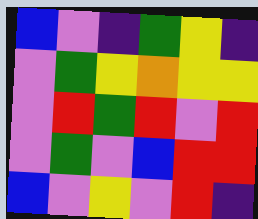[["blue", "violet", "indigo", "green", "yellow", "indigo"], ["violet", "green", "yellow", "orange", "yellow", "yellow"], ["violet", "red", "green", "red", "violet", "red"], ["violet", "green", "violet", "blue", "red", "red"], ["blue", "violet", "yellow", "violet", "red", "indigo"]]